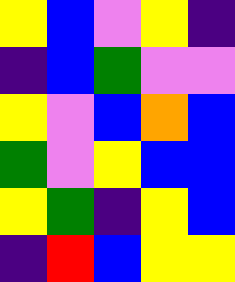[["yellow", "blue", "violet", "yellow", "indigo"], ["indigo", "blue", "green", "violet", "violet"], ["yellow", "violet", "blue", "orange", "blue"], ["green", "violet", "yellow", "blue", "blue"], ["yellow", "green", "indigo", "yellow", "blue"], ["indigo", "red", "blue", "yellow", "yellow"]]